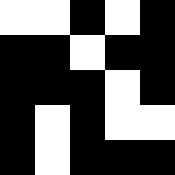[["white", "white", "black", "white", "black"], ["black", "black", "white", "black", "black"], ["black", "black", "black", "white", "black"], ["black", "white", "black", "white", "white"], ["black", "white", "black", "black", "black"]]